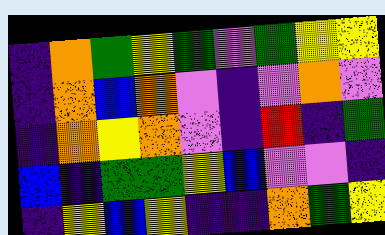[["indigo", "orange", "green", "yellow", "green", "violet", "green", "yellow", "yellow"], ["indigo", "orange", "blue", "orange", "violet", "indigo", "violet", "orange", "violet"], ["indigo", "orange", "yellow", "orange", "violet", "indigo", "red", "indigo", "green"], ["blue", "indigo", "green", "green", "yellow", "blue", "violet", "violet", "indigo"], ["indigo", "yellow", "blue", "yellow", "indigo", "indigo", "orange", "green", "yellow"]]